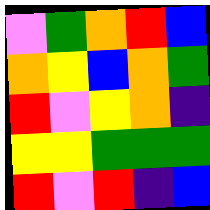[["violet", "green", "orange", "red", "blue"], ["orange", "yellow", "blue", "orange", "green"], ["red", "violet", "yellow", "orange", "indigo"], ["yellow", "yellow", "green", "green", "green"], ["red", "violet", "red", "indigo", "blue"]]